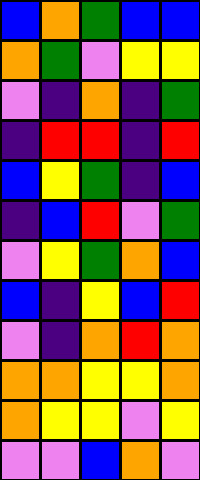[["blue", "orange", "green", "blue", "blue"], ["orange", "green", "violet", "yellow", "yellow"], ["violet", "indigo", "orange", "indigo", "green"], ["indigo", "red", "red", "indigo", "red"], ["blue", "yellow", "green", "indigo", "blue"], ["indigo", "blue", "red", "violet", "green"], ["violet", "yellow", "green", "orange", "blue"], ["blue", "indigo", "yellow", "blue", "red"], ["violet", "indigo", "orange", "red", "orange"], ["orange", "orange", "yellow", "yellow", "orange"], ["orange", "yellow", "yellow", "violet", "yellow"], ["violet", "violet", "blue", "orange", "violet"]]